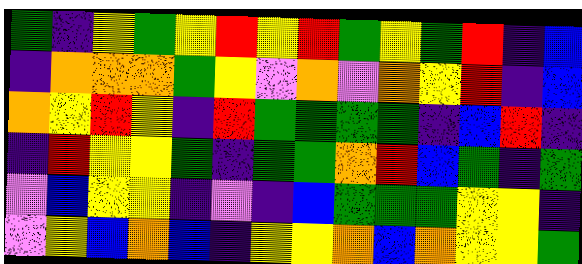[["green", "indigo", "yellow", "green", "yellow", "red", "yellow", "red", "green", "yellow", "green", "red", "indigo", "blue"], ["indigo", "orange", "orange", "orange", "green", "yellow", "violet", "orange", "violet", "orange", "yellow", "red", "indigo", "blue"], ["orange", "yellow", "red", "yellow", "indigo", "red", "green", "green", "green", "green", "indigo", "blue", "red", "indigo"], ["indigo", "red", "yellow", "yellow", "green", "indigo", "green", "green", "orange", "red", "blue", "green", "indigo", "green"], ["violet", "blue", "yellow", "yellow", "indigo", "violet", "indigo", "blue", "green", "green", "green", "yellow", "yellow", "indigo"], ["violet", "yellow", "blue", "orange", "blue", "indigo", "yellow", "yellow", "orange", "blue", "orange", "yellow", "yellow", "green"]]